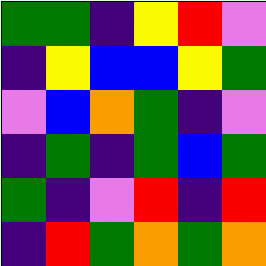[["green", "green", "indigo", "yellow", "red", "violet"], ["indigo", "yellow", "blue", "blue", "yellow", "green"], ["violet", "blue", "orange", "green", "indigo", "violet"], ["indigo", "green", "indigo", "green", "blue", "green"], ["green", "indigo", "violet", "red", "indigo", "red"], ["indigo", "red", "green", "orange", "green", "orange"]]